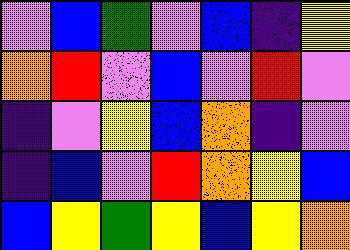[["violet", "blue", "green", "violet", "blue", "indigo", "yellow"], ["orange", "red", "violet", "blue", "violet", "red", "violet"], ["indigo", "violet", "yellow", "blue", "orange", "indigo", "violet"], ["indigo", "blue", "violet", "red", "orange", "yellow", "blue"], ["blue", "yellow", "green", "yellow", "blue", "yellow", "orange"]]